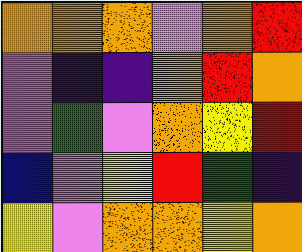[["orange", "orange", "orange", "violet", "orange", "red"], ["violet", "indigo", "indigo", "orange", "red", "orange"], ["violet", "green", "violet", "orange", "yellow", "red"], ["blue", "violet", "yellow", "red", "green", "indigo"], ["yellow", "violet", "orange", "orange", "yellow", "orange"]]